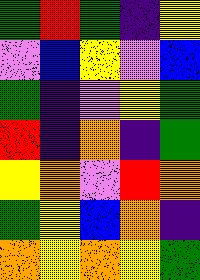[["green", "red", "green", "indigo", "yellow"], ["violet", "blue", "yellow", "violet", "blue"], ["green", "indigo", "violet", "yellow", "green"], ["red", "indigo", "orange", "indigo", "green"], ["yellow", "orange", "violet", "red", "orange"], ["green", "yellow", "blue", "orange", "indigo"], ["orange", "yellow", "orange", "yellow", "green"]]